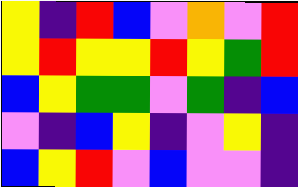[["yellow", "indigo", "red", "blue", "violet", "orange", "violet", "red"], ["yellow", "red", "yellow", "yellow", "red", "yellow", "green", "red"], ["blue", "yellow", "green", "green", "violet", "green", "indigo", "blue"], ["violet", "indigo", "blue", "yellow", "indigo", "violet", "yellow", "indigo"], ["blue", "yellow", "red", "violet", "blue", "violet", "violet", "indigo"]]